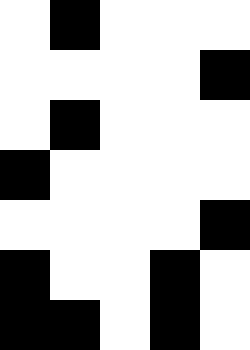[["white", "black", "white", "white", "white"], ["white", "white", "white", "white", "black"], ["white", "black", "white", "white", "white"], ["black", "white", "white", "white", "white"], ["white", "white", "white", "white", "black"], ["black", "white", "white", "black", "white"], ["black", "black", "white", "black", "white"]]